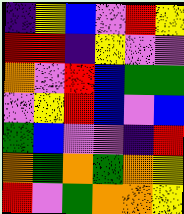[["indigo", "yellow", "blue", "violet", "red", "yellow"], ["red", "red", "indigo", "yellow", "violet", "violet"], ["orange", "violet", "red", "blue", "green", "green"], ["violet", "yellow", "red", "blue", "violet", "blue"], ["green", "blue", "violet", "violet", "indigo", "red"], ["orange", "green", "orange", "green", "orange", "yellow"], ["red", "violet", "green", "orange", "orange", "yellow"]]